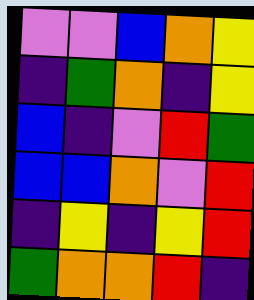[["violet", "violet", "blue", "orange", "yellow"], ["indigo", "green", "orange", "indigo", "yellow"], ["blue", "indigo", "violet", "red", "green"], ["blue", "blue", "orange", "violet", "red"], ["indigo", "yellow", "indigo", "yellow", "red"], ["green", "orange", "orange", "red", "indigo"]]